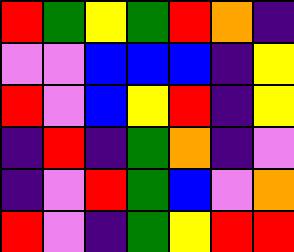[["red", "green", "yellow", "green", "red", "orange", "indigo"], ["violet", "violet", "blue", "blue", "blue", "indigo", "yellow"], ["red", "violet", "blue", "yellow", "red", "indigo", "yellow"], ["indigo", "red", "indigo", "green", "orange", "indigo", "violet"], ["indigo", "violet", "red", "green", "blue", "violet", "orange"], ["red", "violet", "indigo", "green", "yellow", "red", "red"]]